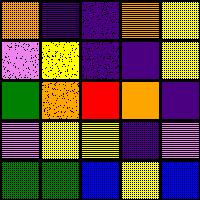[["orange", "indigo", "indigo", "orange", "yellow"], ["violet", "yellow", "indigo", "indigo", "yellow"], ["green", "orange", "red", "orange", "indigo"], ["violet", "yellow", "yellow", "indigo", "violet"], ["green", "green", "blue", "yellow", "blue"]]